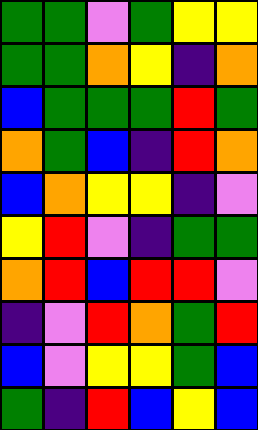[["green", "green", "violet", "green", "yellow", "yellow"], ["green", "green", "orange", "yellow", "indigo", "orange"], ["blue", "green", "green", "green", "red", "green"], ["orange", "green", "blue", "indigo", "red", "orange"], ["blue", "orange", "yellow", "yellow", "indigo", "violet"], ["yellow", "red", "violet", "indigo", "green", "green"], ["orange", "red", "blue", "red", "red", "violet"], ["indigo", "violet", "red", "orange", "green", "red"], ["blue", "violet", "yellow", "yellow", "green", "blue"], ["green", "indigo", "red", "blue", "yellow", "blue"]]